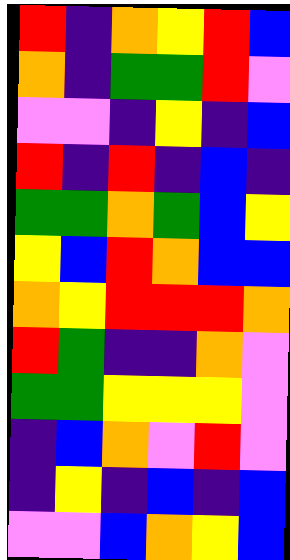[["red", "indigo", "orange", "yellow", "red", "blue"], ["orange", "indigo", "green", "green", "red", "violet"], ["violet", "violet", "indigo", "yellow", "indigo", "blue"], ["red", "indigo", "red", "indigo", "blue", "indigo"], ["green", "green", "orange", "green", "blue", "yellow"], ["yellow", "blue", "red", "orange", "blue", "blue"], ["orange", "yellow", "red", "red", "red", "orange"], ["red", "green", "indigo", "indigo", "orange", "violet"], ["green", "green", "yellow", "yellow", "yellow", "violet"], ["indigo", "blue", "orange", "violet", "red", "violet"], ["indigo", "yellow", "indigo", "blue", "indigo", "blue"], ["violet", "violet", "blue", "orange", "yellow", "blue"]]